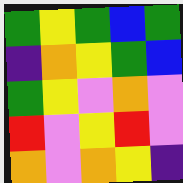[["green", "yellow", "green", "blue", "green"], ["indigo", "orange", "yellow", "green", "blue"], ["green", "yellow", "violet", "orange", "violet"], ["red", "violet", "yellow", "red", "violet"], ["orange", "violet", "orange", "yellow", "indigo"]]